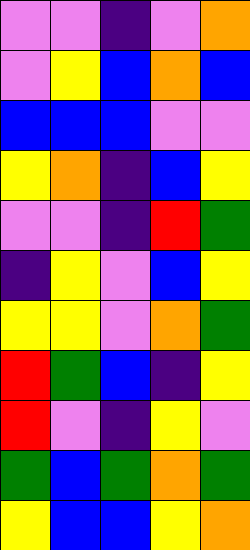[["violet", "violet", "indigo", "violet", "orange"], ["violet", "yellow", "blue", "orange", "blue"], ["blue", "blue", "blue", "violet", "violet"], ["yellow", "orange", "indigo", "blue", "yellow"], ["violet", "violet", "indigo", "red", "green"], ["indigo", "yellow", "violet", "blue", "yellow"], ["yellow", "yellow", "violet", "orange", "green"], ["red", "green", "blue", "indigo", "yellow"], ["red", "violet", "indigo", "yellow", "violet"], ["green", "blue", "green", "orange", "green"], ["yellow", "blue", "blue", "yellow", "orange"]]